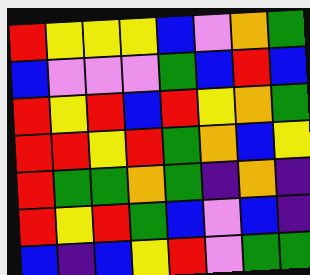[["red", "yellow", "yellow", "yellow", "blue", "violet", "orange", "green"], ["blue", "violet", "violet", "violet", "green", "blue", "red", "blue"], ["red", "yellow", "red", "blue", "red", "yellow", "orange", "green"], ["red", "red", "yellow", "red", "green", "orange", "blue", "yellow"], ["red", "green", "green", "orange", "green", "indigo", "orange", "indigo"], ["red", "yellow", "red", "green", "blue", "violet", "blue", "indigo"], ["blue", "indigo", "blue", "yellow", "red", "violet", "green", "green"]]